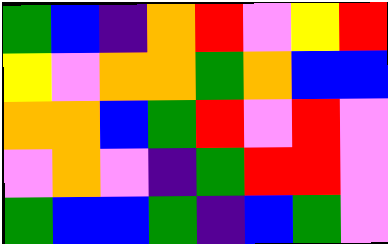[["green", "blue", "indigo", "orange", "red", "violet", "yellow", "red"], ["yellow", "violet", "orange", "orange", "green", "orange", "blue", "blue"], ["orange", "orange", "blue", "green", "red", "violet", "red", "violet"], ["violet", "orange", "violet", "indigo", "green", "red", "red", "violet"], ["green", "blue", "blue", "green", "indigo", "blue", "green", "violet"]]